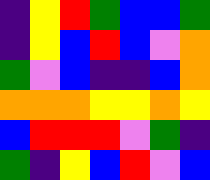[["indigo", "yellow", "red", "green", "blue", "blue", "green"], ["indigo", "yellow", "blue", "red", "blue", "violet", "orange"], ["green", "violet", "blue", "indigo", "indigo", "blue", "orange"], ["orange", "orange", "orange", "yellow", "yellow", "orange", "yellow"], ["blue", "red", "red", "red", "violet", "green", "indigo"], ["green", "indigo", "yellow", "blue", "red", "violet", "blue"]]